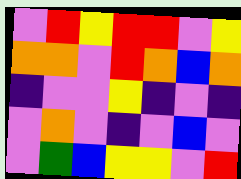[["violet", "red", "yellow", "red", "red", "violet", "yellow"], ["orange", "orange", "violet", "red", "orange", "blue", "orange"], ["indigo", "violet", "violet", "yellow", "indigo", "violet", "indigo"], ["violet", "orange", "violet", "indigo", "violet", "blue", "violet"], ["violet", "green", "blue", "yellow", "yellow", "violet", "red"]]